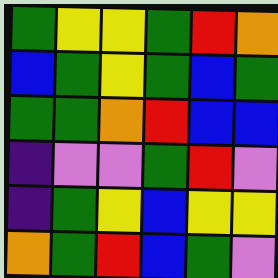[["green", "yellow", "yellow", "green", "red", "orange"], ["blue", "green", "yellow", "green", "blue", "green"], ["green", "green", "orange", "red", "blue", "blue"], ["indigo", "violet", "violet", "green", "red", "violet"], ["indigo", "green", "yellow", "blue", "yellow", "yellow"], ["orange", "green", "red", "blue", "green", "violet"]]